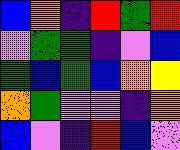[["blue", "orange", "indigo", "red", "green", "red"], ["violet", "green", "green", "indigo", "violet", "blue"], ["green", "blue", "green", "blue", "orange", "yellow"], ["orange", "green", "violet", "violet", "indigo", "orange"], ["blue", "violet", "indigo", "red", "blue", "violet"]]